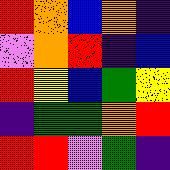[["red", "orange", "blue", "orange", "indigo"], ["violet", "orange", "red", "indigo", "blue"], ["red", "yellow", "blue", "green", "yellow"], ["indigo", "green", "green", "orange", "red"], ["red", "red", "violet", "green", "indigo"]]